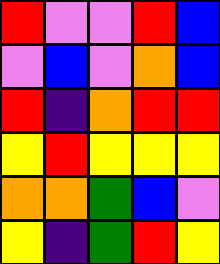[["red", "violet", "violet", "red", "blue"], ["violet", "blue", "violet", "orange", "blue"], ["red", "indigo", "orange", "red", "red"], ["yellow", "red", "yellow", "yellow", "yellow"], ["orange", "orange", "green", "blue", "violet"], ["yellow", "indigo", "green", "red", "yellow"]]